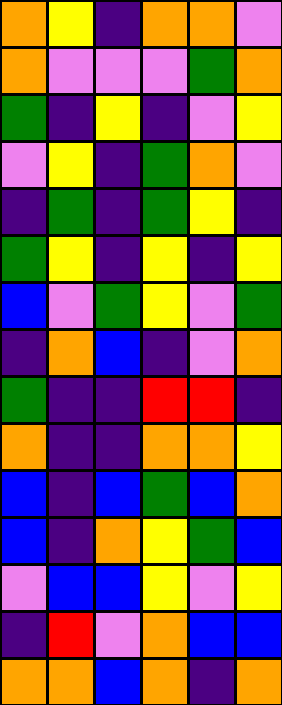[["orange", "yellow", "indigo", "orange", "orange", "violet"], ["orange", "violet", "violet", "violet", "green", "orange"], ["green", "indigo", "yellow", "indigo", "violet", "yellow"], ["violet", "yellow", "indigo", "green", "orange", "violet"], ["indigo", "green", "indigo", "green", "yellow", "indigo"], ["green", "yellow", "indigo", "yellow", "indigo", "yellow"], ["blue", "violet", "green", "yellow", "violet", "green"], ["indigo", "orange", "blue", "indigo", "violet", "orange"], ["green", "indigo", "indigo", "red", "red", "indigo"], ["orange", "indigo", "indigo", "orange", "orange", "yellow"], ["blue", "indigo", "blue", "green", "blue", "orange"], ["blue", "indigo", "orange", "yellow", "green", "blue"], ["violet", "blue", "blue", "yellow", "violet", "yellow"], ["indigo", "red", "violet", "orange", "blue", "blue"], ["orange", "orange", "blue", "orange", "indigo", "orange"]]